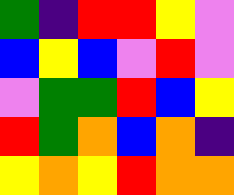[["green", "indigo", "red", "red", "yellow", "violet"], ["blue", "yellow", "blue", "violet", "red", "violet"], ["violet", "green", "green", "red", "blue", "yellow"], ["red", "green", "orange", "blue", "orange", "indigo"], ["yellow", "orange", "yellow", "red", "orange", "orange"]]